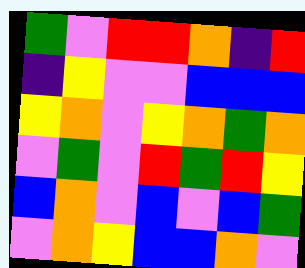[["green", "violet", "red", "red", "orange", "indigo", "red"], ["indigo", "yellow", "violet", "violet", "blue", "blue", "blue"], ["yellow", "orange", "violet", "yellow", "orange", "green", "orange"], ["violet", "green", "violet", "red", "green", "red", "yellow"], ["blue", "orange", "violet", "blue", "violet", "blue", "green"], ["violet", "orange", "yellow", "blue", "blue", "orange", "violet"]]